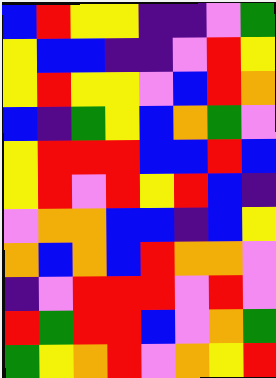[["blue", "red", "yellow", "yellow", "indigo", "indigo", "violet", "green"], ["yellow", "blue", "blue", "indigo", "indigo", "violet", "red", "yellow"], ["yellow", "red", "yellow", "yellow", "violet", "blue", "red", "orange"], ["blue", "indigo", "green", "yellow", "blue", "orange", "green", "violet"], ["yellow", "red", "red", "red", "blue", "blue", "red", "blue"], ["yellow", "red", "violet", "red", "yellow", "red", "blue", "indigo"], ["violet", "orange", "orange", "blue", "blue", "indigo", "blue", "yellow"], ["orange", "blue", "orange", "blue", "red", "orange", "orange", "violet"], ["indigo", "violet", "red", "red", "red", "violet", "red", "violet"], ["red", "green", "red", "red", "blue", "violet", "orange", "green"], ["green", "yellow", "orange", "red", "violet", "orange", "yellow", "red"]]